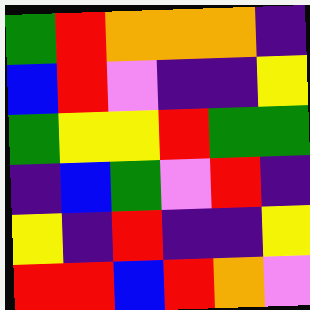[["green", "red", "orange", "orange", "orange", "indigo"], ["blue", "red", "violet", "indigo", "indigo", "yellow"], ["green", "yellow", "yellow", "red", "green", "green"], ["indigo", "blue", "green", "violet", "red", "indigo"], ["yellow", "indigo", "red", "indigo", "indigo", "yellow"], ["red", "red", "blue", "red", "orange", "violet"]]